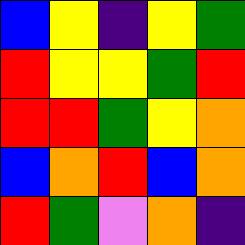[["blue", "yellow", "indigo", "yellow", "green"], ["red", "yellow", "yellow", "green", "red"], ["red", "red", "green", "yellow", "orange"], ["blue", "orange", "red", "blue", "orange"], ["red", "green", "violet", "orange", "indigo"]]